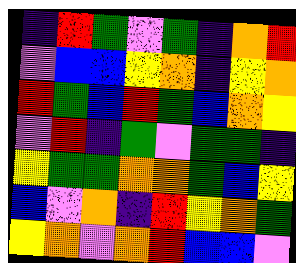[["indigo", "red", "green", "violet", "green", "indigo", "orange", "red"], ["violet", "blue", "blue", "yellow", "orange", "indigo", "yellow", "orange"], ["red", "green", "blue", "red", "green", "blue", "orange", "yellow"], ["violet", "red", "indigo", "green", "violet", "green", "green", "indigo"], ["yellow", "green", "green", "orange", "orange", "green", "blue", "yellow"], ["blue", "violet", "orange", "indigo", "red", "yellow", "orange", "green"], ["yellow", "orange", "violet", "orange", "red", "blue", "blue", "violet"]]